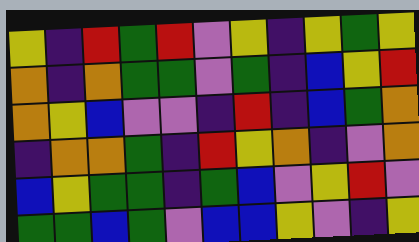[["yellow", "indigo", "red", "green", "red", "violet", "yellow", "indigo", "yellow", "green", "yellow"], ["orange", "indigo", "orange", "green", "green", "violet", "green", "indigo", "blue", "yellow", "red"], ["orange", "yellow", "blue", "violet", "violet", "indigo", "red", "indigo", "blue", "green", "orange"], ["indigo", "orange", "orange", "green", "indigo", "red", "yellow", "orange", "indigo", "violet", "orange"], ["blue", "yellow", "green", "green", "indigo", "green", "blue", "violet", "yellow", "red", "violet"], ["green", "green", "blue", "green", "violet", "blue", "blue", "yellow", "violet", "indigo", "yellow"]]